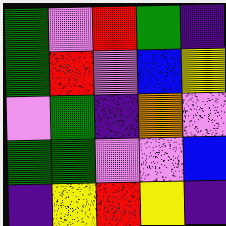[["green", "violet", "red", "green", "indigo"], ["green", "red", "violet", "blue", "yellow"], ["violet", "green", "indigo", "orange", "violet"], ["green", "green", "violet", "violet", "blue"], ["indigo", "yellow", "red", "yellow", "indigo"]]